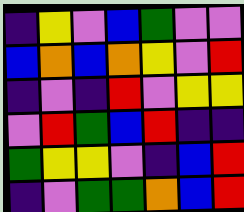[["indigo", "yellow", "violet", "blue", "green", "violet", "violet"], ["blue", "orange", "blue", "orange", "yellow", "violet", "red"], ["indigo", "violet", "indigo", "red", "violet", "yellow", "yellow"], ["violet", "red", "green", "blue", "red", "indigo", "indigo"], ["green", "yellow", "yellow", "violet", "indigo", "blue", "red"], ["indigo", "violet", "green", "green", "orange", "blue", "red"]]